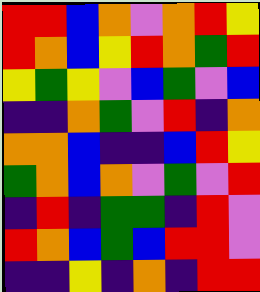[["red", "red", "blue", "orange", "violet", "orange", "red", "yellow"], ["red", "orange", "blue", "yellow", "red", "orange", "green", "red"], ["yellow", "green", "yellow", "violet", "blue", "green", "violet", "blue"], ["indigo", "indigo", "orange", "green", "violet", "red", "indigo", "orange"], ["orange", "orange", "blue", "indigo", "indigo", "blue", "red", "yellow"], ["green", "orange", "blue", "orange", "violet", "green", "violet", "red"], ["indigo", "red", "indigo", "green", "green", "indigo", "red", "violet"], ["red", "orange", "blue", "green", "blue", "red", "red", "violet"], ["indigo", "indigo", "yellow", "indigo", "orange", "indigo", "red", "red"]]